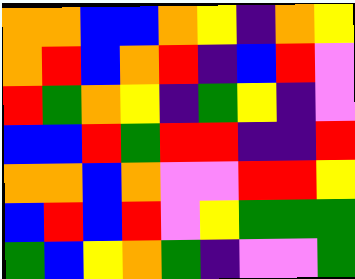[["orange", "orange", "blue", "blue", "orange", "yellow", "indigo", "orange", "yellow"], ["orange", "red", "blue", "orange", "red", "indigo", "blue", "red", "violet"], ["red", "green", "orange", "yellow", "indigo", "green", "yellow", "indigo", "violet"], ["blue", "blue", "red", "green", "red", "red", "indigo", "indigo", "red"], ["orange", "orange", "blue", "orange", "violet", "violet", "red", "red", "yellow"], ["blue", "red", "blue", "red", "violet", "yellow", "green", "green", "green"], ["green", "blue", "yellow", "orange", "green", "indigo", "violet", "violet", "green"]]